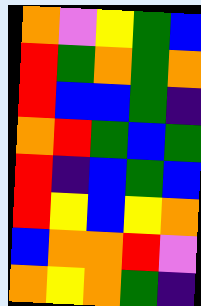[["orange", "violet", "yellow", "green", "blue"], ["red", "green", "orange", "green", "orange"], ["red", "blue", "blue", "green", "indigo"], ["orange", "red", "green", "blue", "green"], ["red", "indigo", "blue", "green", "blue"], ["red", "yellow", "blue", "yellow", "orange"], ["blue", "orange", "orange", "red", "violet"], ["orange", "yellow", "orange", "green", "indigo"]]